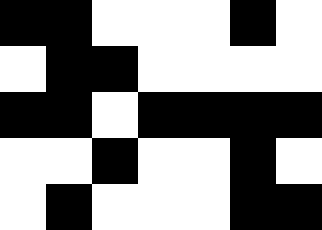[["black", "black", "white", "white", "white", "black", "white"], ["white", "black", "black", "white", "white", "white", "white"], ["black", "black", "white", "black", "black", "black", "black"], ["white", "white", "black", "white", "white", "black", "white"], ["white", "black", "white", "white", "white", "black", "black"]]